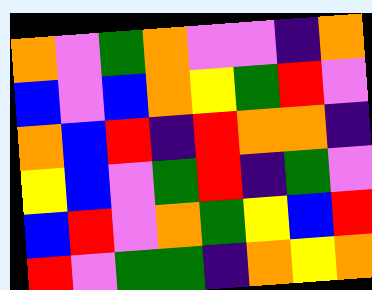[["orange", "violet", "green", "orange", "violet", "violet", "indigo", "orange"], ["blue", "violet", "blue", "orange", "yellow", "green", "red", "violet"], ["orange", "blue", "red", "indigo", "red", "orange", "orange", "indigo"], ["yellow", "blue", "violet", "green", "red", "indigo", "green", "violet"], ["blue", "red", "violet", "orange", "green", "yellow", "blue", "red"], ["red", "violet", "green", "green", "indigo", "orange", "yellow", "orange"]]